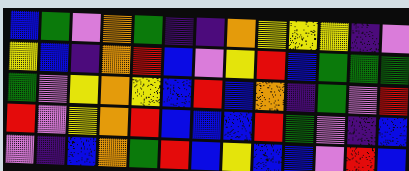[["blue", "green", "violet", "orange", "green", "indigo", "indigo", "orange", "yellow", "yellow", "yellow", "indigo", "violet"], ["yellow", "blue", "indigo", "orange", "red", "blue", "violet", "yellow", "red", "blue", "green", "green", "green"], ["green", "violet", "yellow", "orange", "yellow", "blue", "red", "blue", "orange", "indigo", "green", "violet", "red"], ["red", "violet", "yellow", "orange", "red", "blue", "blue", "blue", "red", "green", "violet", "indigo", "blue"], ["violet", "indigo", "blue", "orange", "green", "red", "blue", "yellow", "blue", "blue", "violet", "red", "blue"]]